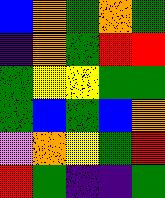[["blue", "orange", "green", "orange", "green"], ["indigo", "orange", "green", "red", "red"], ["green", "yellow", "yellow", "green", "green"], ["green", "blue", "green", "blue", "orange"], ["violet", "orange", "yellow", "green", "red"], ["red", "green", "indigo", "indigo", "green"]]